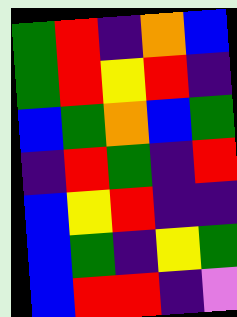[["green", "red", "indigo", "orange", "blue"], ["green", "red", "yellow", "red", "indigo"], ["blue", "green", "orange", "blue", "green"], ["indigo", "red", "green", "indigo", "red"], ["blue", "yellow", "red", "indigo", "indigo"], ["blue", "green", "indigo", "yellow", "green"], ["blue", "red", "red", "indigo", "violet"]]